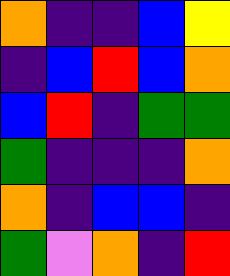[["orange", "indigo", "indigo", "blue", "yellow"], ["indigo", "blue", "red", "blue", "orange"], ["blue", "red", "indigo", "green", "green"], ["green", "indigo", "indigo", "indigo", "orange"], ["orange", "indigo", "blue", "blue", "indigo"], ["green", "violet", "orange", "indigo", "red"]]